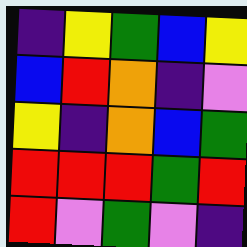[["indigo", "yellow", "green", "blue", "yellow"], ["blue", "red", "orange", "indigo", "violet"], ["yellow", "indigo", "orange", "blue", "green"], ["red", "red", "red", "green", "red"], ["red", "violet", "green", "violet", "indigo"]]